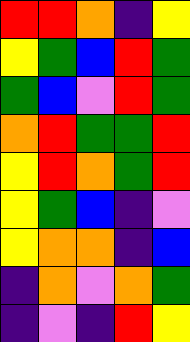[["red", "red", "orange", "indigo", "yellow"], ["yellow", "green", "blue", "red", "green"], ["green", "blue", "violet", "red", "green"], ["orange", "red", "green", "green", "red"], ["yellow", "red", "orange", "green", "red"], ["yellow", "green", "blue", "indigo", "violet"], ["yellow", "orange", "orange", "indigo", "blue"], ["indigo", "orange", "violet", "orange", "green"], ["indigo", "violet", "indigo", "red", "yellow"]]